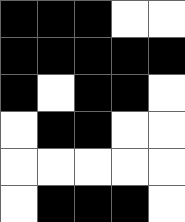[["black", "black", "black", "white", "white"], ["black", "black", "black", "black", "black"], ["black", "white", "black", "black", "white"], ["white", "black", "black", "white", "white"], ["white", "white", "white", "white", "white"], ["white", "black", "black", "black", "white"]]